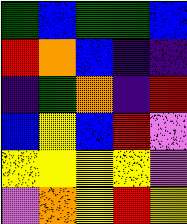[["green", "blue", "green", "green", "blue"], ["red", "orange", "blue", "indigo", "indigo"], ["indigo", "green", "orange", "indigo", "red"], ["blue", "yellow", "blue", "red", "violet"], ["yellow", "yellow", "yellow", "yellow", "violet"], ["violet", "orange", "yellow", "red", "yellow"]]